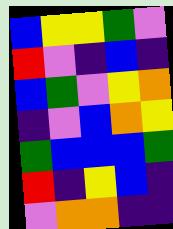[["blue", "yellow", "yellow", "green", "violet"], ["red", "violet", "indigo", "blue", "indigo"], ["blue", "green", "violet", "yellow", "orange"], ["indigo", "violet", "blue", "orange", "yellow"], ["green", "blue", "blue", "blue", "green"], ["red", "indigo", "yellow", "blue", "indigo"], ["violet", "orange", "orange", "indigo", "indigo"]]